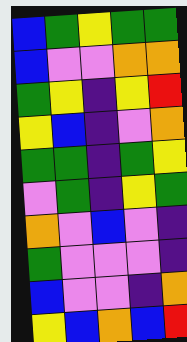[["blue", "green", "yellow", "green", "green"], ["blue", "violet", "violet", "orange", "orange"], ["green", "yellow", "indigo", "yellow", "red"], ["yellow", "blue", "indigo", "violet", "orange"], ["green", "green", "indigo", "green", "yellow"], ["violet", "green", "indigo", "yellow", "green"], ["orange", "violet", "blue", "violet", "indigo"], ["green", "violet", "violet", "violet", "indigo"], ["blue", "violet", "violet", "indigo", "orange"], ["yellow", "blue", "orange", "blue", "red"]]